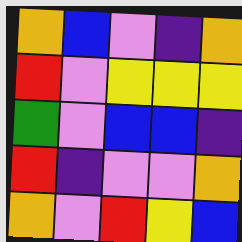[["orange", "blue", "violet", "indigo", "orange"], ["red", "violet", "yellow", "yellow", "yellow"], ["green", "violet", "blue", "blue", "indigo"], ["red", "indigo", "violet", "violet", "orange"], ["orange", "violet", "red", "yellow", "blue"]]